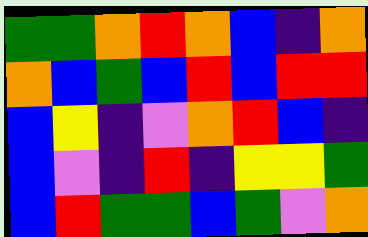[["green", "green", "orange", "red", "orange", "blue", "indigo", "orange"], ["orange", "blue", "green", "blue", "red", "blue", "red", "red"], ["blue", "yellow", "indigo", "violet", "orange", "red", "blue", "indigo"], ["blue", "violet", "indigo", "red", "indigo", "yellow", "yellow", "green"], ["blue", "red", "green", "green", "blue", "green", "violet", "orange"]]